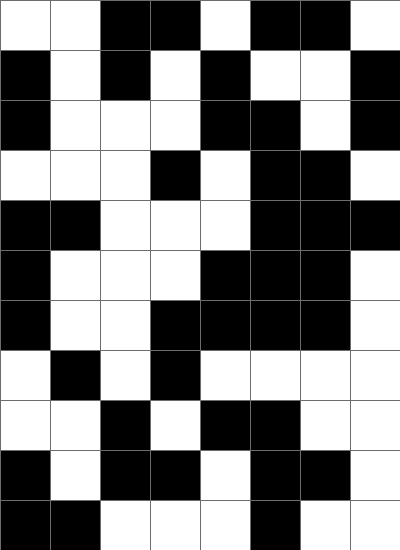[["white", "white", "black", "black", "white", "black", "black", "white"], ["black", "white", "black", "white", "black", "white", "white", "black"], ["black", "white", "white", "white", "black", "black", "white", "black"], ["white", "white", "white", "black", "white", "black", "black", "white"], ["black", "black", "white", "white", "white", "black", "black", "black"], ["black", "white", "white", "white", "black", "black", "black", "white"], ["black", "white", "white", "black", "black", "black", "black", "white"], ["white", "black", "white", "black", "white", "white", "white", "white"], ["white", "white", "black", "white", "black", "black", "white", "white"], ["black", "white", "black", "black", "white", "black", "black", "white"], ["black", "black", "white", "white", "white", "black", "white", "white"]]